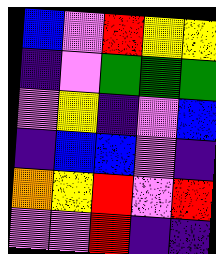[["blue", "violet", "red", "yellow", "yellow"], ["indigo", "violet", "green", "green", "green"], ["violet", "yellow", "indigo", "violet", "blue"], ["indigo", "blue", "blue", "violet", "indigo"], ["orange", "yellow", "red", "violet", "red"], ["violet", "violet", "red", "indigo", "indigo"]]